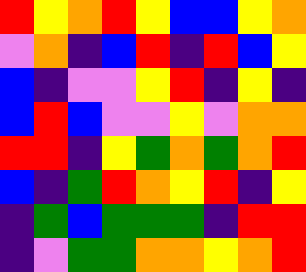[["red", "yellow", "orange", "red", "yellow", "blue", "blue", "yellow", "orange"], ["violet", "orange", "indigo", "blue", "red", "indigo", "red", "blue", "yellow"], ["blue", "indigo", "violet", "violet", "yellow", "red", "indigo", "yellow", "indigo"], ["blue", "red", "blue", "violet", "violet", "yellow", "violet", "orange", "orange"], ["red", "red", "indigo", "yellow", "green", "orange", "green", "orange", "red"], ["blue", "indigo", "green", "red", "orange", "yellow", "red", "indigo", "yellow"], ["indigo", "green", "blue", "green", "green", "green", "indigo", "red", "red"], ["indigo", "violet", "green", "green", "orange", "orange", "yellow", "orange", "red"]]